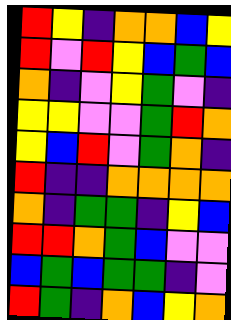[["red", "yellow", "indigo", "orange", "orange", "blue", "yellow"], ["red", "violet", "red", "yellow", "blue", "green", "blue"], ["orange", "indigo", "violet", "yellow", "green", "violet", "indigo"], ["yellow", "yellow", "violet", "violet", "green", "red", "orange"], ["yellow", "blue", "red", "violet", "green", "orange", "indigo"], ["red", "indigo", "indigo", "orange", "orange", "orange", "orange"], ["orange", "indigo", "green", "green", "indigo", "yellow", "blue"], ["red", "red", "orange", "green", "blue", "violet", "violet"], ["blue", "green", "blue", "green", "green", "indigo", "violet"], ["red", "green", "indigo", "orange", "blue", "yellow", "orange"]]